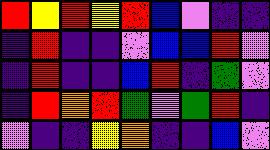[["red", "yellow", "red", "yellow", "red", "blue", "violet", "indigo", "indigo"], ["indigo", "red", "indigo", "indigo", "violet", "blue", "blue", "red", "violet"], ["indigo", "red", "indigo", "indigo", "blue", "red", "indigo", "green", "violet"], ["indigo", "red", "orange", "red", "green", "violet", "green", "red", "indigo"], ["violet", "indigo", "indigo", "yellow", "orange", "indigo", "indigo", "blue", "violet"]]